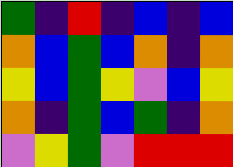[["green", "indigo", "red", "indigo", "blue", "indigo", "blue"], ["orange", "blue", "green", "blue", "orange", "indigo", "orange"], ["yellow", "blue", "green", "yellow", "violet", "blue", "yellow"], ["orange", "indigo", "green", "blue", "green", "indigo", "orange"], ["violet", "yellow", "green", "violet", "red", "red", "red"]]